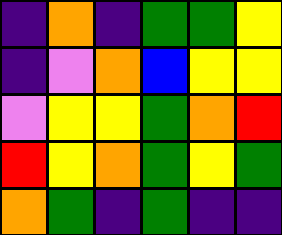[["indigo", "orange", "indigo", "green", "green", "yellow"], ["indigo", "violet", "orange", "blue", "yellow", "yellow"], ["violet", "yellow", "yellow", "green", "orange", "red"], ["red", "yellow", "orange", "green", "yellow", "green"], ["orange", "green", "indigo", "green", "indigo", "indigo"]]